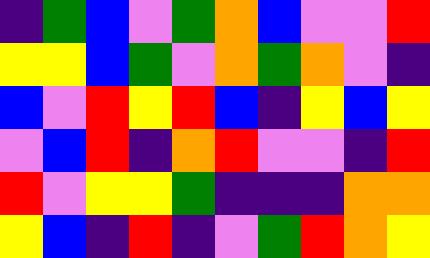[["indigo", "green", "blue", "violet", "green", "orange", "blue", "violet", "violet", "red"], ["yellow", "yellow", "blue", "green", "violet", "orange", "green", "orange", "violet", "indigo"], ["blue", "violet", "red", "yellow", "red", "blue", "indigo", "yellow", "blue", "yellow"], ["violet", "blue", "red", "indigo", "orange", "red", "violet", "violet", "indigo", "red"], ["red", "violet", "yellow", "yellow", "green", "indigo", "indigo", "indigo", "orange", "orange"], ["yellow", "blue", "indigo", "red", "indigo", "violet", "green", "red", "orange", "yellow"]]